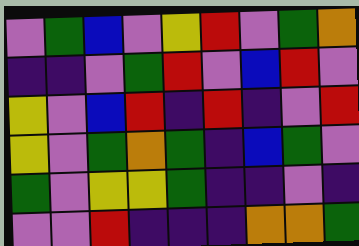[["violet", "green", "blue", "violet", "yellow", "red", "violet", "green", "orange"], ["indigo", "indigo", "violet", "green", "red", "violet", "blue", "red", "violet"], ["yellow", "violet", "blue", "red", "indigo", "red", "indigo", "violet", "red"], ["yellow", "violet", "green", "orange", "green", "indigo", "blue", "green", "violet"], ["green", "violet", "yellow", "yellow", "green", "indigo", "indigo", "violet", "indigo"], ["violet", "violet", "red", "indigo", "indigo", "indigo", "orange", "orange", "green"]]